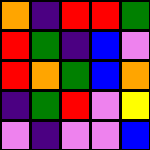[["orange", "indigo", "red", "red", "green"], ["red", "green", "indigo", "blue", "violet"], ["red", "orange", "green", "blue", "orange"], ["indigo", "green", "red", "violet", "yellow"], ["violet", "indigo", "violet", "violet", "blue"]]